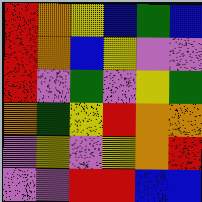[["red", "orange", "yellow", "blue", "green", "blue"], ["red", "orange", "blue", "yellow", "violet", "violet"], ["red", "violet", "green", "violet", "yellow", "green"], ["orange", "green", "yellow", "red", "orange", "orange"], ["violet", "yellow", "violet", "yellow", "orange", "red"], ["violet", "violet", "red", "red", "blue", "blue"]]